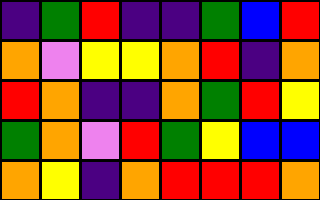[["indigo", "green", "red", "indigo", "indigo", "green", "blue", "red"], ["orange", "violet", "yellow", "yellow", "orange", "red", "indigo", "orange"], ["red", "orange", "indigo", "indigo", "orange", "green", "red", "yellow"], ["green", "orange", "violet", "red", "green", "yellow", "blue", "blue"], ["orange", "yellow", "indigo", "orange", "red", "red", "red", "orange"]]